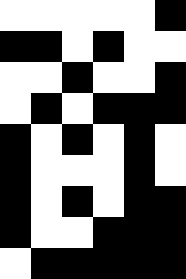[["white", "white", "white", "white", "white", "black"], ["black", "black", "white", "black", "white", "white"], ["white", "white", "black", "white", "white", "black"], ["white", "black", "white", "black", "black", "black"], ["black", "white", "black", "white", "black", "white"], ["black", "white", "white", "white", "black", "white"], ["black", "white", "black", "white", "black", "black"], ["black", "white", "white", "black", "black", "black"], ["white", "black", "black", "black", "black", "black"]]